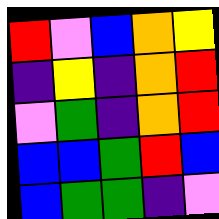[["red", "violet", "blue", "orange", "yellow"], ["indigo", "yellow", "indigo", "orange", "red"], ["violet", "green", "indigo", "orange", "red"], ["blue", "blue", "green", "red", "blue"], ["blue", "green", "green", "indigo", "violet"]]